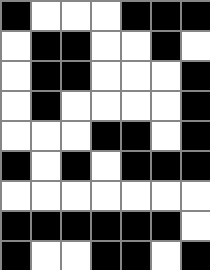[["black", "white", "white", "white", "black", "black", "black"], ["white", "black", "black", "white", "white", "black", "white"], ["white", "black", "black", "white", "white", "white", "black"], ["white", "black", "white", "white", "white", "white", "black"], ["white", "white", "white", "black", "black", "white", "black"], ["black", "white", "black", "white", "black", "black", "black"], ["white", "white", "white", "white", "white", "white", "white"], ["black", "black", "black", "black", "black", "black", "white"], ["black", "white", "white", "black", "black", "white", "black"]]